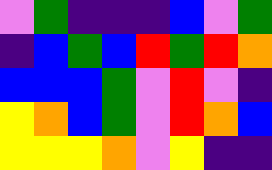[["violet", "green", "indigo", "indigo", "indigo", "blue", "violet", "green"], ["indigo", "blue", "green", "blue", "red", "green", "red", "orange"], ["blue", "blue", "blue", "green", "violet", "red", "violet", "indigo"], ["yellow", "orange", "blue", "green", "violet", "red", "orange", "blue"], ["yellow", "yellow", "yellow", "orange", "violet", "yellow", "indigo", "indigo"]]